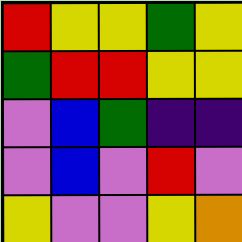[["red", "yellow", "yellow", "green", "yellow"], ["green", "red", "red", "yellow", "yellow"], ["violet", "blue", "green", "indigo", "indigo"], ["violet", "blue", "violet", "red", "violet"], ["yellow", "violet", "violet", "yellow", "orange"]]